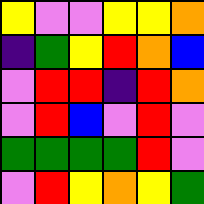[["yellow", "violet", "violet", "yellow", "yellow", "orange"], ["indigo", "green", "yellow", "red", "orange", "blue"], ["violet", "red", "red", "indigo", "red", "orange"], ["violet", "red", "blue", "violet", "red", "violet"], ["green", "green", "green", "green", "red", "violet"], ["violet", "red", "yellow", "orange", "yellow", "green"]]